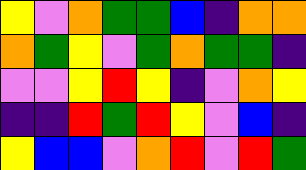[["yellow", "violet", "orange", "green", "green", "blue", "indigo", "orange", "orange"], ["orange", "green", "yellow", "violet", "green", "orange", "green", "green", "indigo"], ["violet", "violet", "yellow", "red", "yellow", "indigo", "violet", "orange", "yellow"], ["indigo", "indigo", "red", "green", "red", "yellow", "violet", "blue", "indigo"], ["yellow", "blue", "blue", "violet", "orange", "red", "violet", "red", "green"]]